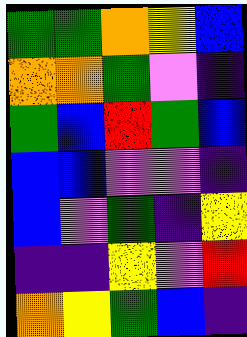[["green", "green", "orange", "yellow", "blue"], ["orange", "orange", "green", "violet", "indigo"], ["green", "blue", "red", "green", "blue"], ["blue", "blue", "violet", "violet", "indigo"], ["blue", "violet", "green", "indigo", "yellow"], ["indigo", "indigo", "yellow", "violet", "red"], ["orange", "yellow", "green", "blue", "indigo"]]